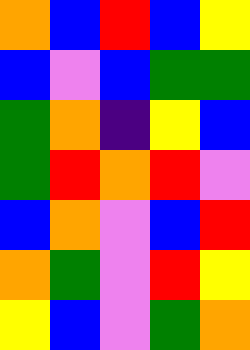[["orange", "blue", "red", "blue", "yellow"], ["blue", "violet", "blue", "green", "green"], ["green", "orange", "indigo", "yellow", "blue"], ["green", "red", "orange", "red", "violet"], ["blue", "orange", "violet", "blue", "red"], ["orange", "green", "violet", "red", "yellow"], ["yellow", "blue", "violet", "green", "orange"]]